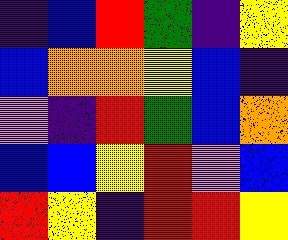[["indigo", "blue", "red", "green", "indigo", "yellow"], ["blue", "orange", "orange", "yellow", "blue", "indigo"], ["violet", "indigo", "red", "green", "blue", "orange"], ["blue", "blue", "yellow", "red", "violet", "blue"], ["red", "yellow", "indigo", "red", "red", "yellow"]]